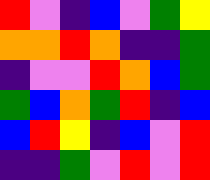[["red", "violet", "indigo", "blue", "violet", "green", "yellow"], ["orange", "orange", "red", "orange", "indigo", "indigo", "green"], ["indigo", "violet", "violet", "red", "orange", "blue", "green"], ["green", "blue", "orange", "green", "red", "indigo", "blue"], ["blue", "red", "yellow", "indigo", "blue", "violet", "red"], ["indigo", "indigo", "green", "violet", "red", "violet", "red"]]